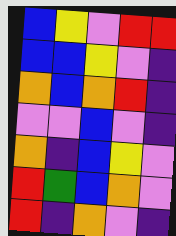[["blue", "yellow", "violet", "red", "red"], ["blue", "blue", "yellow", "violet", "indigo"], ["orange", "blue", "orange", "red", "indigo"], ["violet", "violet", "blue", "violet", "indigo"], ["orange", "indigo", "blue", "yellow", "violet"], ["red", "green", "blue", "orange", "violet"], ["red", "indigo", "orange", "violet", "indigo"]]